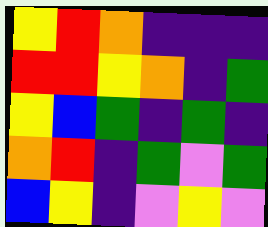[["yellow", "red", "orange", "indigo", "indigo", "indigo"], ["red", "red", "yellow", "orange", "indigo", "green"], ["yellow", "blue", "green", "indigo", "green", "indigo"], ["orange", "red", "indigo", "green", "violet", "green"], ["blue", "yellow", "indigo", "violet", "yellow", "violet"]]